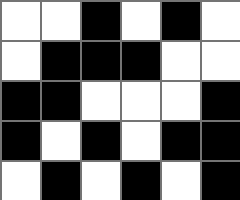[["white", "white", "black", "white", "black", "white"], ["white", "black", "black", "black", "white", "white"], ["black", "black", "white", "white", "white", "black"], ["black", "white", "black", "white", "black", "black"], ["white", "black", "white", "black", "white", "black"]]